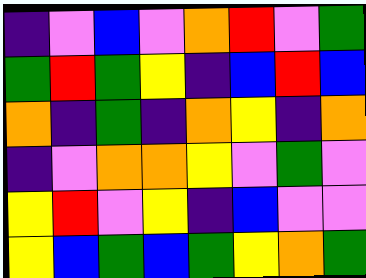[["indigo", "violet", "blue", "violet", "orange", "red", "violet", "green"], ["green", "red", "green", "yellow", "indigo", "blue", "red", "blue"], ["orange", "indigo", "green", "indigo", "orange", "yellow", "indigo", "orange"], ["indigo", "violet", "orange", "orange", "yellow", "violet", "green", "violet"], ["yellow", "red", "violet", "yellow", "indigo", "blue", "violet", "violet"], ["yellow", "blue", "green", "blue", "green", "yellow", "orange", "green"]]